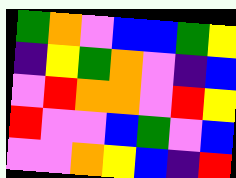[["green", "orange", "violet", "blue", "blue", "green", "yellow"], ["indigo", "yellow", "green", "orange", "violet", "indigo", "blue"], ["violet", "red", "orange", "orange", "violet", "red", "yellow"], ["red", "violet", "violet", "blue", "green", "violet", "blue"], ["violet", "violet", "orange", "yellow", "blue", "indigo", "red"]]